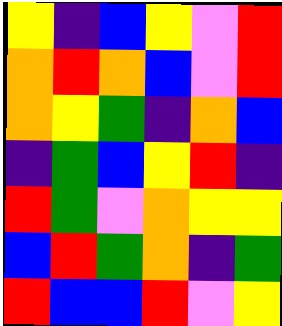[["yellow", "indigo", "blue", "yellow", "violet", "red"], ["orange", "red", "orange", "blue", "violet", "red"], ["orange", "yellow", "green", "indigo", "orange", "blue"], ["indigo", "green", "blue", "yellow", "red", "indigo"], ["red", "green", "violet", "orange", "yellow", "yellow"], ["blue", "red", "green", "orange", "indigo", "green"], ["red", "blue", "blue", "red", "violet", "yellow"]]